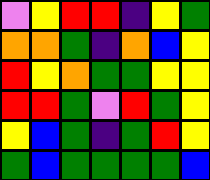[["violet", "yellow", "red", "red", "indigo", "yellow", "green"], ["orange", "orange", "green", "indigo", "orange", "blue", "yellow"], ["red", "yellow", "orange", "green", "green", "yellow", "yellow"], ["red", "red", "green", "violet", "red", "green", "yellow"], ["yellow", "blue", "green", "indigo", "green", "red", "yellow"], ["green", "blue", "green", "green", "green", "green", "blue"]]